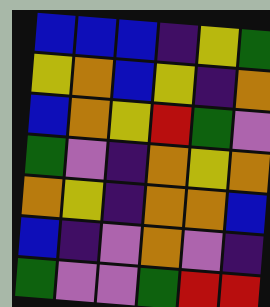[["blue", "blue", "blue", "indigo", "yellow", "green"], ["yellow", "orange", "blue", "yellow", "indigo", "orange"], ["blue", "orange", "yellow", "red", "green", "violet"], ["green", "violet", "indigo", "orange", "yellow", "orange"], ["orange", "yellow", "indigo", "orange", "orange", "blue"], ["blue", "indigo", "violet", "orange", "violet", "indigo"], ["green", "violet", "violet", "green", "red", "red"]]